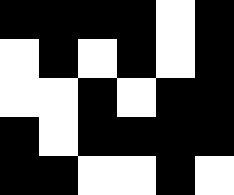[["black", "black", "black", "black", "white", "black"], ["white", "black", "white", "black", "white", "black"], ["white", "white", "black", "white", "black", "black"], ["black", "white", "black", "black", "black", "black"], ["black", "black", "white", "white", "black", "white"]]